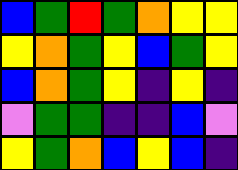[["blue", "green", "red", "green", "orange", "yellow", "yellow"], ["yellow", "orange", "green", "yellow", "blue", "green", "yellow"], ["blue", "orange", "green", "yellow", "indigo", "yellow", "indigo"], ["violet", "green", "green", "indigo", "indigo", "blue", "violet"], ["yellow", "green", "orange", "blue", "yellow", "blue", "indigo"]]